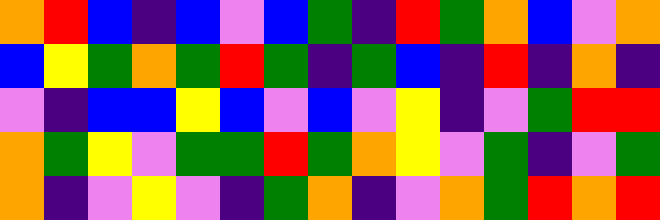[["orange", "red", "blue", "indigo", "blue", "violet", "blue", "green", "indigo", "red", "green", "orange", "blue", "violet", "orange"], ["blue", "yellow", "green", "orange", "green", "red", "green", "indigo", "green", "blue", "indigo", "red", "indigo", "orange", "indigo"], ["violet", "indigo", "blue", "blue", "yellow", "blue", "violet", "blue", "violet", "yellow", "indigo", "violet", "green", "red", "red"], ["orange", "green", "yellow", "violet", "green", "green", "red", "green", "orange", "yellow", "violet", "green", "indigo", "violet", "green"], ["orange", "indigo", "violet", "yellow", "violet", "indigo", "green", "orange", "indigo", "violet", "orange", "green", "red", "orange", "red"]]